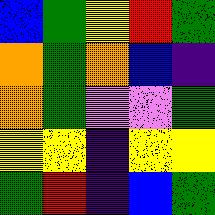[["blue", "green", "yellow", "red", "green"], ["orange", "green", "orange", "blue", "indigo"], ["orange", "green", "violet", "violet", "green"], ["yellow", "yellow", "indigo", "yellow", "yellow"], ["green", "red", "indigo", "blue", "green"]]